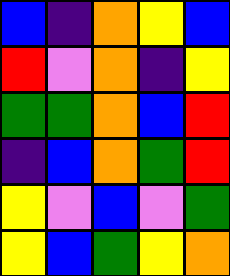[["blue", "indigo", "orange", "yellow", "blue"], ["red", "violet", "orange", "indigo", "yellow"], ["green", "green", "orange", "blue", "red"], ["indigo", "blue", "orange", "green", "red"], ["yellow", "violet", "blue", "violet", "green"], ["yellow", "blue", "green", "yellow", "orange"]]